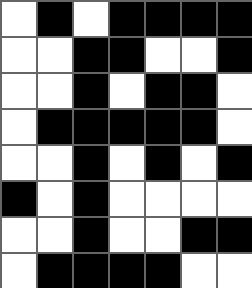[["white", "black", "white", "black", "black", "black", "black"], ["white", "white", "black", "black", "white", "white", "black"], ["white", "white", "black", "white", "black", "black", "white"], ["white", "black", "black", "black", "black", "black", "white"], ["white", "white", "black", "white", "black", "white", "black"], ["black", "white", "black", "white", "white", "white", "white"], ["white", "white", "black", "white", "white", "black", "black"], ["white", "black", "black", "black", "black", "white", "white"]]